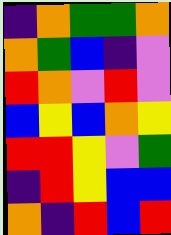[["indigo", "orange", "green", "green", "orange"], ["orange", "green", "blue", "indigo", "violet"], ["red", "orange", "violet", "red", "violet"], ["blue", "yellow", "blue", "orange", "yellow"], ["red", "red", "yellow", "violet", "green"], ["indigo", "red", "yellow", "blue", "blue"], ["orange", "indigo", "red", "blue", "red"]]